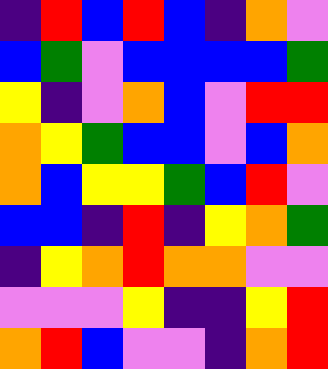[["indigo", "red", "blue", "red", "blue", "indigo", "orange", "violet"], ["blue", "green", "violet", "blue", "blue", "blue", "blue", "green"], ["yellow", "indigo", "violet", "orange", "blue", "violet", "red", "red"], ["orange", "yellow", "green", "blue", "blue", "violet", "blue", "orange"], ["orange", "blue", "yellow", "yellow", "green", "blue", "red", "violet"], ["blue", "blue", "indigo", "red", "indigo", "yellow", "orange", "green"], ["indigo", "yellow", "orange", "red", "orange", "orange", "violet", "violet"], ["violet", "violet", "violet", "yellow", "indigo", "indigo", "yellow", "red"], ["orange", "red", "blue", "violet", "violet", "indigo", "orange", "red"]]